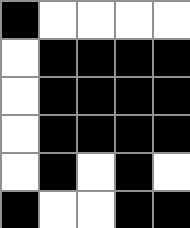[["black", "white", "white", "white", "white"], ["white", "black", "black", "black", "black"], ["white", "black", "black", "black", "black"], ["white", "black", "black", "black", "black"], ["white", "black", "white", "black", "white"], ["black", "white", "white", "black", "black"]]